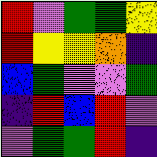[["red", "violet", "green", "green", "yellow"], ["red", "yellow", "yellow", "orange", "indigo"], ["blue", "green", "violet", "violet", "green"], ["indigo", "red", "blue", "red", "violet"], ["violet", "green", "green", "red", "indigo"]]